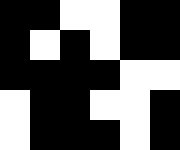[["black", "black", "white", "white", "black", "black"], ["black", "white", "black", "white", "black", "black"], ["black", "black", "black", "black", "white", "white"], ["white", "black", "black", "white", "white", "black"], ["white", "black", "black", "black", "white", "black"]]